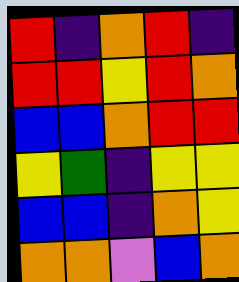[["red", "indigo", "orange", "red", "indigo"], ["red", "red", "yellow", "red", "orange"], ["blue", "blue", "orange", "red", "red"], ["yellow", "green", "indigo", "yellow", "yellow"], ["blue", "blue", "indigo", "orange", "yellow"], ["orange", "orange", "violet", "blue", "orange"]]